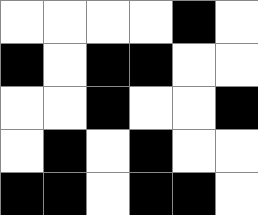[["white", "white", "white", "white", "black", "white"], ["black", "white", "black", "black", "white", "white"], ["white", "white", "black", "white", "white", "black"], ["white", "black", "white", "black", "white", "white"], ["black", "black", "white", "black", "black", "white"]]